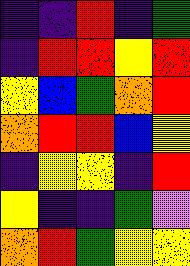[["indigo", "indigo", "red", "indigo", "green"], ["indigo", "red", "red", "yellow", "red"], ["yellow", "blue", "green", "orange", "red"], ["orange", "red", "red", "blue", "yellow"], ["indigo", "yellow", "yellow", "indigo", "red"], ["yellow", "indigo", "indigo", "green", "violet"], ["orange", "red", "green", "yellow", "yellow"]]